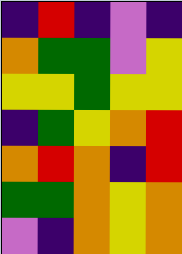[["indigo", "red", "indigo", "violet", "indigo"], ["orange", "green", "green", "violet", "yellow"], ["yellow", "yellow", "green", "yellow", "yellow"], ["indigo", "green", "yellow", "orange", "red"], ["orange", "red", "orange", "indigo", "red"], ["green", "green", "orange", "yellow", "orange"], ["violet", "indigo", "orange", "yellow", "orange"]]